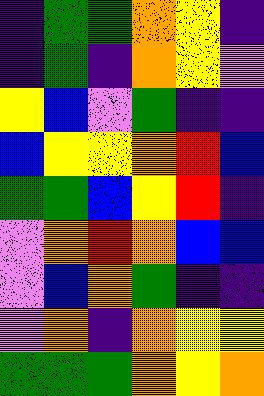[["indigo", "green", "green", "orange", "yellow", "indigo"], ["indigo", "green", "indigo", "orange", "yellow", "violet"], ["yellow", "blue", "violet", "green", "indigo", "indigo"], ["blue", "yellow", "yellow", "orange", "red", "blue"], ["green", "green", "blue", "yellow", "red", "indigo"], ["violet", "orange", "red", "orange", "blue", "blue"], ["violet", "blue", "orange", "green", "indigo", "indigo"], ["violet", "orange", "indigo", "orange", "yellow", "yellow"], ["green", "green", "green", "orange", "yellow", "orange"]]